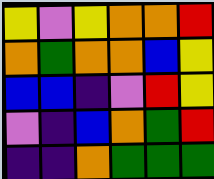[["yellow", "violet", "yellow", "orange", "orange", "red"], ["orange", "green", "orange", "orange", "blue", "yellow"], ["blue", "blue", "indigo", "violet", "red", "yellow"], ["violet", "indigo", "blue", "orange", "green", "red"], ["indigo", "indigo", "orange", "green", "green", "green"]]